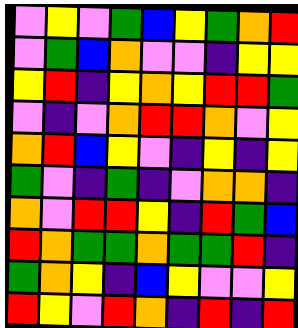[["violet", "yellow", "violet", "green", "blue", "yellow", "green", "orange", "red"], ["violet", "green", "blue", "orange", "violet", "violet", "indigo", "yellow", "yellow"], ["yellow", "red", "indigo", "yellow", "orange", "yellow", "red", "red", "green"], ["violet", "indigo", "violet", "orange", "red", "red", "orange", "violet", "yellow"], ["orange", "red", "blue", "yellow", "violet", "indigo", "yellow", "indigo", "yellow"], ["green", "violet", "indigo", "green", "indigo", "violet", "orange", "orange", "indigo"], ["orange", "violet", "red", "red", "yellow", "indigo", "red", "green", "blue"], ["red", "orange", "green", "green", "orange", "green", "green", "red", "indigo"], ["green", "orange", "yellow", "indigo", "blue", "yellow", "violet", "violet", "yellow"], ["red", "yellow", "violet", "red", "orange", "indigo", "red", "indigo", "red"]]